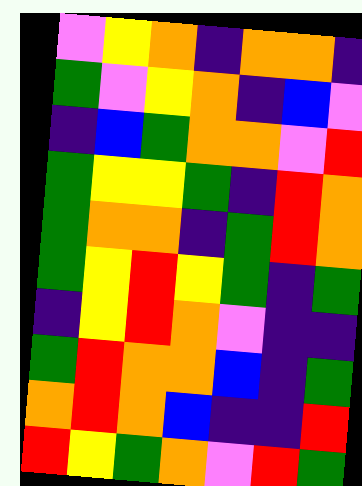[["violet", "yellow", "orange", "indigo", "orange", "orange", "indigo"], ["green", "violet", "yellow", "orange", "indigo", "blue", "violet"], ["indigo", "blue", "green", "orange", "orange", "violet", "red"], ["green", "yellow", "yellow", "green", "indigo", "red", "orange"], ["green", "orange", "orange", "indigo", "green", "red", "orange"], ["green", "yellow", "red", "yellow", "green", "indigo", "green"], ["indigo", "yellow", "red", "orange", "violet", "indigo", "indigo"], ["green", "red", "orange", "orange", "blue", "indigo", "green"], ["orange", "red", "orange", "blue", "indigo", "indigo", "red"], ["red", "yellow", "green", "orange", "violet", "red", "green"]]